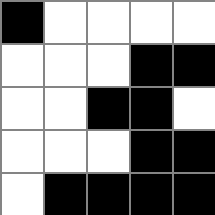[["black", "white", "white", "white", "white"], ["white", "white", "white", "black", "black"], ["white", "white", "black", "black", "white"], ["white", "white", "white", "black", "black"], ["white", "black", "black", "black", "black"]]